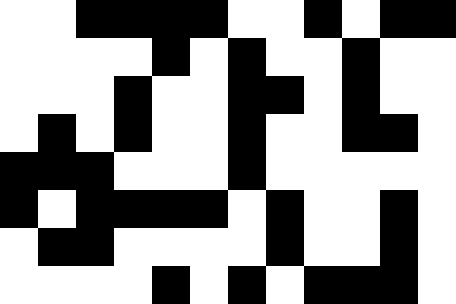[["white", "white", "black", "black", "black", "black", "white", "white", "black", "white", "black", "black"], ["white", "white", "white", "white", "black", "white", "black", "white", "white", "black", "white", "white"], ["white", "white", "white", "black", "white", "white", "black", "black", "white", "black", "white", "white"], ["white", "black", "white", "black", "white", "white", "black", "white", "white", "black", "black", "white"], ["black", "black", "black", "white", "white", "white", "black", "white", "white", "white", "white", "white"], ["black", "white", "black", "black", "black", "black", "white", "black", "white", "white", "black", "white"], ["white", "black", "black", "white", "white", "white", "white", "black", "white", "white", "black", "white"], ["white", "white", "white", "white", "black", "white", "black", "white", "black", "black", "black", "white"]]